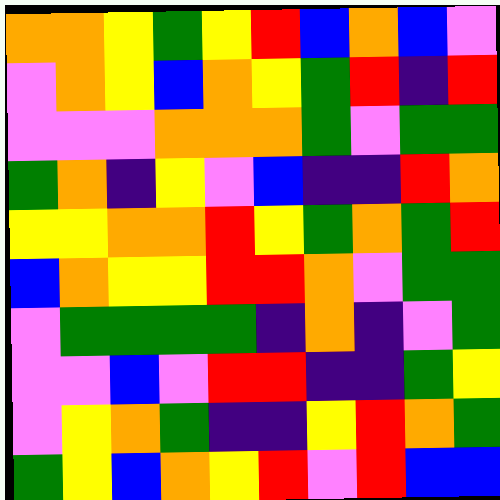[["orange", "orange", "yellow", "green", "yellow", "red", "blue", "orange", "blue", "violet"], ["violet", "orange", "yellow", "blue", "orange", "yellow", "green", "red", "indigo", "red"], ["violet", "violet", "violet", "orange", "orange", "orange", "green", "violet", "green", "green"], ["green", "orange", "indigo", "yellow", "violet", "blue", "indigo", "indigo", "red", "orange"], ["yellow", "yellow", "orange", "orange", "red", "yellow", "green", "orange", "green", "red"], ["blue", "orange", "yellow", "yellow", "red", "red", "orange", "violet", "green", "green"], ["violet", "green", "green", "green", "green", "indigo", "orange", "indigo", "violet", "green"], ["violet", "violet", "blue", "violet", "red", "red", "indigo", "indigo", "green", "yellow"], ["violet", "yellow", "orange", "green", "indigo", "indigo", "yellow", "red", "orange", "green"], ["green", "yellow", "blue", "orange", "yellow", "red", "violet", "red", "blue", "blue"]]